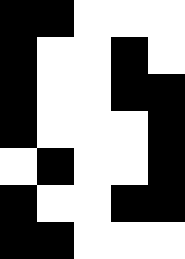[["black", "black", "white", "white", "white"], ["black", "white", "white", "black", "white"], ["black", "white", "white", "black", "black"], ["black", "white", "white", "white", "black"], ["white", "black", "white", "white", "black"], ["black", "white", "white", "black", "black"], ["black", "black", "white", "white", "white"]]